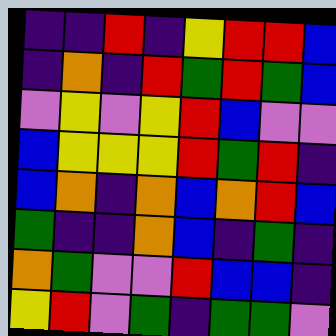[["indigo", "indigo", "red", "indigo", "yellow", "red", "red", "blue"], ["indigo", "orange", "indigo", "red", "green", "red", "green", "blue"], ["violet", "yellow", "violet", "yellow", "red", "blue", "violet", "violet"], ["blue", "yellow", "yellow", "yellow", "red", "green", "red", "indigo"], ["blue", "orange", "indigo", "orange", "blue", "orange", "red", "blue"], ["green", "indigo", "indigo", "orange", "blue", "indigo", "green", "indigo"], ["orange", "green", "violet", "violet", "red", "blue", "blue", "indigo"], ["yellow", "red", "violet", "green", "indigo", "green", "green", "violet"]]